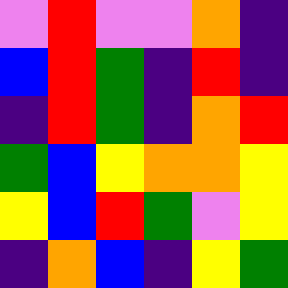[["violet", "red", "violet", "violet", "orange", "indigo"], ["blue", "red", "green", "indigo", "red", "indigo"], ["indigo", "red", "green", "indigo", "orange", "red"], ["green", "blue", "yellow", "orange", "orange", "yellow"], ["yellow", "blue", "red", "green", "violet", "yellow"], ["indigo", "orange", "blue", "indigo", "yellow", "green"]]